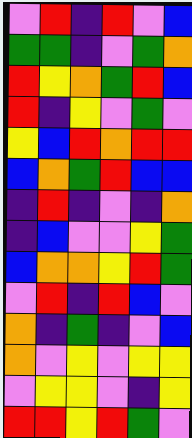[["violet", "red", "indigo", "red", "violet", "blue"], ["green", "green", "indigo", "violet", "green", "orange"], ["red", "yellow", "orange", "green", "red", "blue"], ["red", "indigo", "yellow", "violet", "green", "violet"], ["yellow", "blue", "red", "orange", "red", "red"], ["blue", "orange", "green", "red", "blue", "blue"], ["indigo", "red", "indigo", "violet", "indigo", "orange"], ["indigo", "blue", "violet", "violet", "yellow", "green"], ["blue", "orange", "orange", "yellow", "red", "green"], ["violet", "red", "indigo", "red", "blue", "violet"], ["orange", "indigo", "green", "indigo", "violet", "blue"], ["orange", "violet", "yellow", "violet", "yellow", "yellow"], ["violet", "yellow", "yellow", "violet", "indigo", "yellow"], ["red", "red", "yellow", "red", "green", "violet"]]